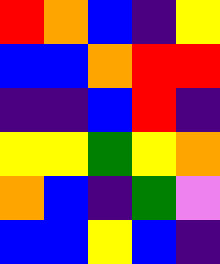[["red", "orange", "blue", "indigo", "yellow"], ["blue", "blue", "orange", "red", "red"], ["indigo", "indigo", "blue", "red", "indigo"], ["yellow", "yellow", "green", "yellow", "orange"], ["orange", "blue", "indigo", "green", "violet"], ["blue", "blue", "yellow", "blue", "indigo"]]